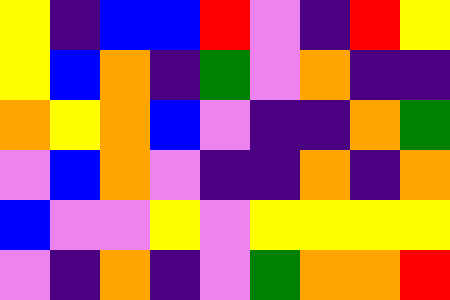[["yellow", "indigo", "blue", "blue", "red", "violet", "indigo", "red", "yellow"], ["yellow", "blue", "orange", "indigo", "green", "violet", "orange", "indigo", "indigo"], ["orange", "yellow", "orange", "blue", "violet", "indigo", "indigo", "orange", "green"], ["violet", "blue", "orange", "violet", "indigo", "indigo", "orange", "indigo", "orange"], ["blue", "violet", "violet", "yellow", "violet", "yellow", "yellow", "yellow", "yellow"], ["violet", "indigo", "orange", "indigo", "violet", "green", "orange", "orange", "red"]]